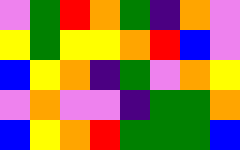[["violet", "green", "red", "orange", "green", "indigo", "orange", "violet"], ["yellow", "green", "yellow", "yellow", "orange", "red", "blue", "violet"], ["blue", "yellow", "orange", "indigo", "green", "violet", "orange", "yellow"], ["violet", "orange", "violet", "violet", "indigo", "green", "green", "orange"], ["blue", "yellow", "orange", "red", "green", "green", "green", "blue"]]